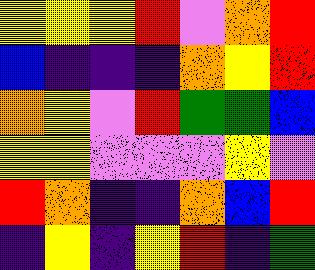[["yellow", "yellow", "yellow", "red", "violet", "orange", "red"], ["blue", "indigo", "indigo", "indigo", "orange", "yellow", "red"], ["orange", "yellow", "violet", "red", "green", "green", "blue"], ["yellow", "yellow", "violet", "violet", "violet", "yellow", "violet"], ["red", "orange", "indigo", "indigo", "orange", "blue", "red"], ["indigo", "yellow", "indigo", "yellow", "red", "indigo", "green"]]